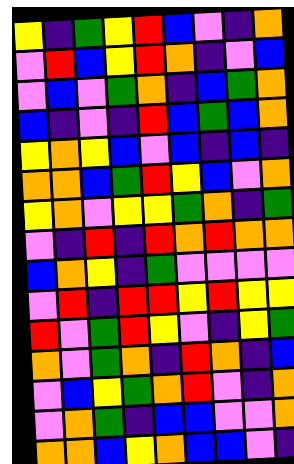[["yellow", "indigo", "green", "yellow", "red", "blue", "violet", "indigo", "orange"], ["violet", "red", "blue", "yellow", "red", "orange", "indigo", "violet", "blue"], ["violet", "blue", "violet", "green", "orange", "indigo", "blue", "green", "orange"], ["blue", "indigo", "violet", "indigo", "red", "blue", "green", "blue", "orange"], ["yellow", "orange", "yellow", "blue", "violet", "blue", "indigo", "blue", "indigo"], ["orange", "orange", "blue", "green", "red", "yellow", "blue", "violet", "orange"], ["yellow", "orange", "violet", "yellow", "yellow", "green", "orange", "indigo", "green"], ["violet", "indigo", "red", "indigo", "red", "orange", "red", "orange", "orange"], ["blue", "orange", "yellow", "indigo", "green", "violet", "violet", "violet", "violet"], ["violet", "red", "indigo", "red", "red", "yellow", "red", "yellow", "yellow"], ["red", "violet", "green", "red", "yellow", "violet", "indigo", "yellow", "green"], ["orange", "violet", "green", "orange", "indigo", "red", "orange", "indigo", "blue"], ["violet", "blue", "yellow", "green", "orange", "red", "violet", "indigo", "orange"], ["violet", "orange", "green", "indigo", "blue", "blue", "violet", "violet", "orange"], ["orange", "orange", "blue", "yellow", "orange", "blue", "blue", "violet", "indigo"]]